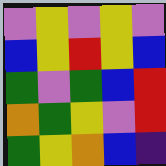[["violet", "yellow", "violet", "yellow", "violet"], ["blue", "yellow", "red", "yellow", "blue"], ["green", "violet", "green", "blue", "red"], ["orange", "green", "yellow", "violet", "red"], ["green", "yellow", "orange", "blue", "indigo"]]